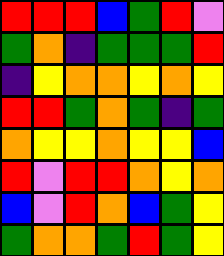[["red", "red", "red", "blue", "green", "red", "violet"], ["green", "orange", "indigo", "green", "green", "green", "red"], ["indigo", "yellow", "orange", "orange", "yellow", "orange", "yellow"], ["red", "red", "green", "orange", "green", "indigo", "green"], ["orange", "yellow", "yellow", "orange", "yellow", "yellow", "blue"], ["red", "violet", "red", "red", "orange", "yellow", "orange"], ["blue", "violet", "red", "orange", "blue", "green", "yellow"], ["green", "orange", "orange", "green", "red", "green", "yellow"]]